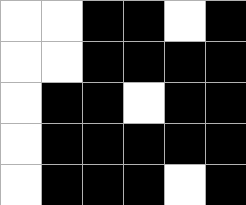[["white", "white", "black", "black", "white", "black"], ["white", "white", "black", "black", "black", "black"], ["white", "black", "black", "white", "black", "black"], ["white", "black", "black", "black", "black", "black"], ["white", "black", "black", "black", "white", "black"]]